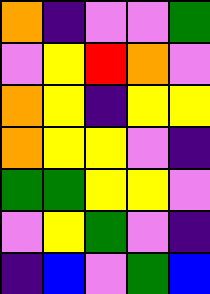[["orange", "indigo", "violet", "violet", "green"], ["violet", "yellow", "red", "orange", "violet"], ["orange", "yellow", "indigo", "yellow", "yellow"], ["orange", "yellow", "yellow", "violet", "indigo"], ["green", "green", "yellow", "yellow", "violet"], ["violet", "yellow", "green", "violet", "indigo"], ["indigo", "blue", "violet", "green", "blue"]]